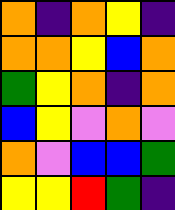[["orange", "indigo", "orange", "yellow", "indigo"], ["orange", "orange", "yellow", "blue", "orange"], ["green", "yellow", "orange", "indigo", "orange"], ["blue", "yellow", "violet", "orange", "violet"], ["orange", "violet", "blue", "blue", "green"], ["yellow", "yellow", "red", "green", "indigo"]]